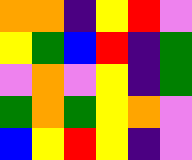[["orange", "orange", "indigo", "yellow", "red", "violet"], ["yellow", "green", "blue", "red", "indigo", "green"], ["violet", "orange", "violet", "yellow", "indigo", "green"], ["green", "orange", "green", "yellow", "orange", "violet"], ["blue", "yellow", "red", "yellow", "indigo", "violet"]]